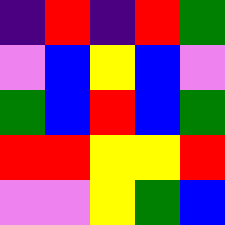[["indigo", "red", "indigo", "red", "green"], ["violet", "blue", "yellow", "blue", "violet"], ["green", "blue", "red", "blue", "green"], ["red", "red", "yellow", "yellow", "red"], ["violet", "violet", "yellow", "green", "blue"]]